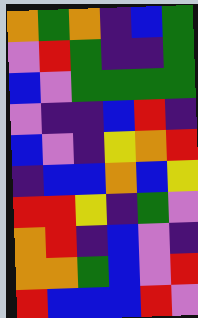[["orange", "green", "orange", "indigo", "blue", "green"], ["violet", "red", "green", "indigo", "indigo", "green"], ["blue", "violet", "green", "green", "green", "green"], ["violet", "indigo", "indigo", "blue", "red", "indigo"], ["blue", "violet", "indigo", "yellow", "orange", "red"], ["indigo", "blue", "blue", "orange", "blue", "yellow"], ["red", "red", "yellow", "indigo", "green", "violet"], ["orange", "red", "indigo", "blue", "violet", "indigo"], ["orange", "orange", "green", "blue", "violet", "red"], ["red", "blue", "blue", "blue", "red", "violet"]]